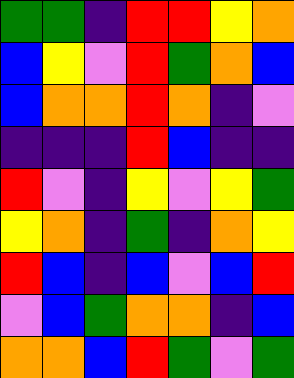[["green", "green", "indigo", "red", "red", "yellow", "orange"], ["blue", "yellow", "violet", "red", "green", "orange", "blue"], ["blue", "orange", "orange", "red", "orange", "indigo", "violet"], ["indigo", "indigo", "indigo", "red", "blue", "indigo", "indigo"], ["red", "violet", "indigo", "yellow", "violet", "yellow", "green"], ["yellow", "orange", "indigo", "green", "indigo", "orange", "yellow"], ["red", "blue", "indigo", "blue", "violet", "blue", "red"], ["violet", "blue", "green", "orange", "orange", "indigo", "blue"], ["orange", "orange", "blue", "red", "green", "violet", "green"]]